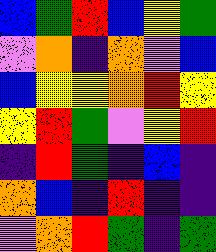[["blue", "green", "red", "blue", "yellow", "green"], ["violet", "orange", "indigo", "orange", "violet", "blue"], ["blue", "yellow", "yellow", "orange", "red", "yellow"], ["yellow", "red", "green", "violet", "yellow", "red"], ["indigo", "red", "green", "indigo", "blue", "indigo"], ["orange", "blue", "indigo", "red", "indigo", "indigo"], ["violet", "orange", "red", "green", "indigo", "green"]]